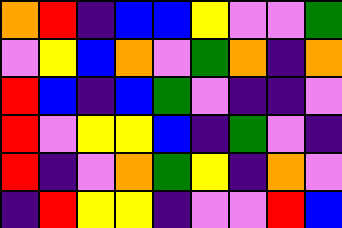[["orange", "red", "indigo", "blue", "blue", "yellow", "violet", "violet", "green"], ["violet", "yellow", "blue", "orange", "violet", "green", "orange", "indigo", "orange"], ["red", "blue", "indigo", "blue", "green", "violet", "indigo", "indigo", "violet"], ["red", "violet", "yellow", "yellow", "blue", "indigo", "green", "violet", "indigo"], ["red", "indigo", "violet", "orange", "green", "yellow", "indigo", "orange", "violet"], ["indigo", "red", "yellow", "yellow", "indigo", "violet", "violet", "red", "blue"]]